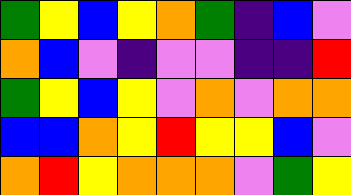[["green", "yellow", "blue", "yellow", "orange", "green", "indigo", "blue", "violet"], ["orange", "blue", "violet", "indigo", "violet", "violet", "indigo", "indigo", "red"], ["green", "yellow", "blue", "yellow", "violet", "orange", "violet", "orange", "orange"], ["blue", "blue", "orange", "yellow", "red", "yellow", "yellow", "blue", "violet"], ["orange", "red", "yellow", "orange", "orange", "orange", "violet", "green", "yellow"]]